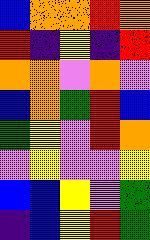[["blue", "orange", "orange", "red", "orange"], ["red", "indigo", "yellow", "indigo", "red"], ["orange", "orange", "violet", "orange", "violet"], ["blue", "orange", "green", "red", "blue"], ["green", "yellow", "violet", "red", "orange"], ["violet", "yellow", "violet", "violet", "yellow"], ["blue", "blue", "yellow", "violet", "green"], ["indigo", "blue", "yellow", "red", "green"]]